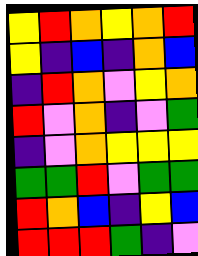[["yellow", "red", "orange", "yellow", "orange", "red"], ["yellow", "indigo", "blue", "indigo", "orange", "blue"], ["indigo", "red", "orange", "violet", "yellow", "orange"], ["red", "violet", "orange", "indigo", "violet", "green"], ["indigo", "violet", "orange", "yellow", "yellow", "yellow"], ["green", "green", "red", "violet", "green", "green"], ["red", "orange", "blue", "indigo", "yellow", "blue"], ["red", "red", "red", "green", "indigo", "violet"]]